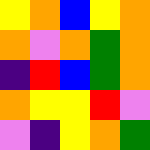[["yellow", "orange", "blue", "yellow", "orange"], ["orange", "violet", "orange", "green", "orange"], ["indigo", "red", "blue", "green", "orange"], ["orange", "yellow", "yellow", "red", "violet"], ["violet", "indigo", "yellow", "orange", "green"]]